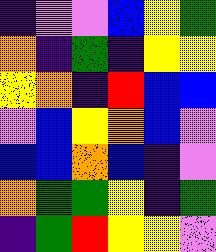[["indigo", "violet", "violet", "blue", "yellow", "green"], ["orange", "indigo", "green", "indigo", "yellow", "yellow"], ["yellow", "orange", "indigo", "red", "blue", "blue"], ["violet", "blue", "yellow", "orange", "blue", "violet"], ["blue", "blue", "orange", "blue", "indigo", "violet"], ["orange", "green", "green", "yellow", "indigo", "green"], ["indigo", "green", "red", "yellow", "yellow", "violet"]]